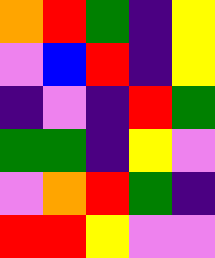[["orange", "red", "green", "indigo", "yellow"], ["violet", "blue", "red", "indigo", "yellow"], ["indigo", "violet", "indigo", "red", "green"], ["green", "green", "indigo", "yellow", "violet"], ["violet", "orange", "red", "green", "indigo"], ["red", "red", "yellow", "violet", "violet"]]